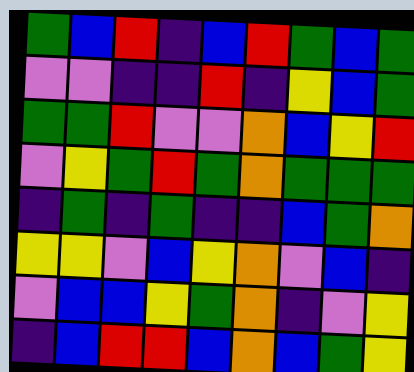[["green", "blue", "red", "indigo", "blue", "red", "green", "blue", "green"], ["violet", "violet", "indigo", "indigo", "red", "indigo", "yellow", "blue", "green"], ["green", "green", "red", "violet", "violet", "orange", "blue", "yellow", "red"], ["violet", "yellow", "green", "red", "green", "orange", "green", "green", "green"], ["indigo", "green", "indigo", "green", "indigo", "indigo", "blue", "green", "orange"], ["yellow", "yellow", "violet", "blue", "yellow", "orange", "violet", "blue", "indigo"], ["violet", "blue", "blue", "yellow", "green", "orange", "indigo", "violet", "yellow"], ["indigo", "blue", "red", "red", "blue", "orange", "blue", "green", "yellow"]]